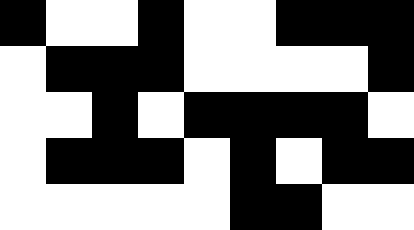[["black", "white", "white", "black", "white", "white", "black", "black", "black"], ["white", "black", "black", "black", "white", "white", "white", "white", "black"], ["white", "white", "black", "white", "black", "black", "black", "black", "white"], ["white", "black", "black", "black", "white", "black", "white", "black", "black"], ["white", "white", "white", "white", "white", "black", "black", "white", "white"]]